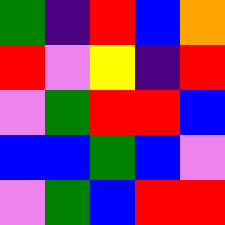[["green", "indigo", "red", "blue", "orange"], ["red", "violet", "yellow", "indigo", "red"], ["violet", "green", "red", "red", "blue"], ["blue", "blue", "green", "blue", "violet"], ["violet", "green", "blue", "red", "red"]]